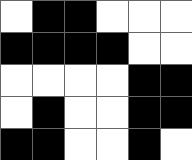[["white", "black", "black", "white", "white", "white"], ["black", "black", "black", "black", "white", "white"], ["white", "white", "white", "white", "black", "black"], ["white", "black", "white", "white", "black", "black"], ["black", "black", "white", "white", "black", "white"]]